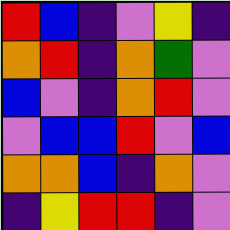[["red", "blue", "indigo", "violet", "yellow", "indigo"], ["orange", "red", "indigo", "orange", "green", "violet"], ["blue", "violet", "indigo", "orange", "red", "violet"], ["violet", "blue", "blue", "red", "violet", "blue"], ["orange", "orange", "blue", "indigo", "orange", "violet"], ["indigo", "yellow", "red", "red", "indigo", "violet"]]